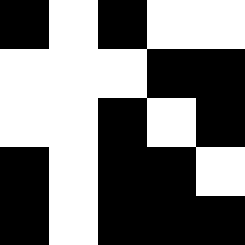[["black", "white", "black", "white", "white"], ["white", "white", "white", "black", "black"], ["white", "white", "black", "white", "black"], ["black", "white", "black", "black", "white"], ["black", "white", "black", "black", "black"]]